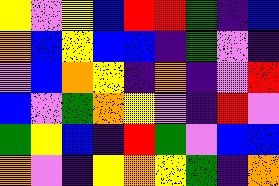[["yellow", "violet", "yellow", "blue", "red", "red", "green", "indigo", "blue"], ["orange", "blue", "yellow", "blue", "blue", "indigo", "green", "violet", "indigo"], ["violet", "blue", "orange", "yellow", "indigo", "orange", "indigo", "violet", "red"], ["blue", "violet", "green", "orange", "yellow", "violet", "indigo", "red", "violet"], ["green", "yellow", "blue", "indigo", "red", "green", "violet", "blue", "blue"], ["orange", "violet", "indigo", "yellow", "orange", "yellow", "green", "indigo", "orange"]]